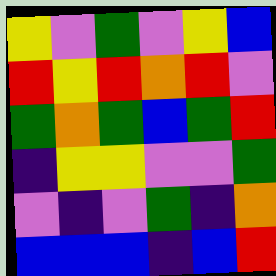[["yellow", "violet", "green", "violet", "yellow", "blue"], ["red", "yellow", "red", "orange", "red", "violet"], ["green", "orange", "green", "blue", "green", "red"], ["indigo", "yellow", "yellow", "violet", "violet", "green"], ["violet", "indigo", "violet", "green", "indigo", "orange"], ["blue", "blue", "blue", "indigo", "blue", "red"]]